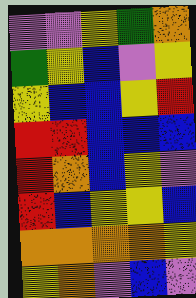[["violet", "violet", "yellow", "green", "orange"], ["green", "yellow", "blue", "violet", "yellow"], ["yellow", "blue", "blue", "yellow", "red"], ["red", "red", "blue", "blue", "blue"], ["red", "orange", "blue", "yellow", "violet"], ["red", "blue", "yellow", "yellow", "blue"], ["orange", "orange", "orange", "orange", "yellow"], ["yellow", "orange", "violet", "blue", "violet"]]